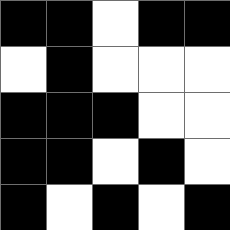[["black", "black", "white", "black", "black"], ["white", "black", "white", "white", "white"], ["black", "black", "black", "white", "white"], ["black", "black", "white", "black", "white"], ["black", "white", "black", "white", "black"]]